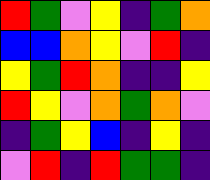[["red", "green", "violet", "yellow", "indigo", "green", "orange"], ["blue", "blue", "orange", "yellow", "violet", "red", "indigo"], ["yellow", "green", "red", "orange", "indigo", "indigo", "yellow"], ["red", "yellow", "violet", "orange", "green", "orange", "violet"], ["indigo", "green", "yellow", "blue", "indigo", "yellow", "indigo"], ["violet", "red", "indigo", "red", "green", "green", "indigo"]]